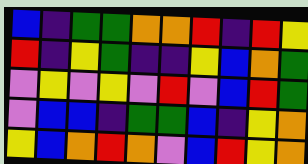[["blue", "indigo", "green", "green", "orange", "orange", "red", "indigo", "red", "yellow"], ["red", "indigo", "yellow", "green", "indigo", "indigo", "yellow", "blue", "orange", "green"], ["violet", "yellow", "violet", "yellow", "violet", "red", "violet", "blue", "red", "green"], ["violet", "blue", "blue", "indigo", "green", "green", "blue", "indigo", "yellow", "orange"], ["yellow", "blue", "orange", "red", "orange", "violet", "blue", "red", "yellow", "orange"]]